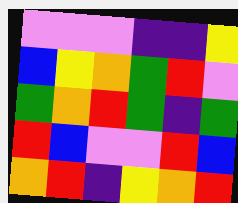[["violet", "violet", "violet", "indigo", "indigo", "yellow"], ["blue", "yellow", "orange", "green", "red", "violet"], ["green", "orange", "red", "green", "indigo", "green"], ["red", "blue", "violet", "violet", "red", "blue"], ["orange", "red", "indigo", "yellow", "orange", "red"]]